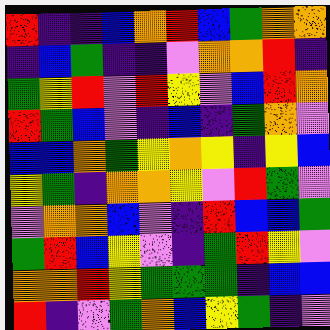[["red", "indigo", "indigo", "blue", "orange", "red", "blue", "green", "orange", "orange"], ["indigo", "blue", "green", "indigo", "indigo", "violet", "orange", "orange", "red", "indigo"], ["green", "yellow", "red", "violet", "red", "yellow", "violet", "blue", "red", "orange"], ["red", "green", "blue", "violet", "indigo", "blue", "indigo", "green", "orange", "violet"], ["blue", "blue", "orange", "green", "yellow", "orange", "yellow", "indigo", "yellow", "blue"], ["yellow", "green", "indigo", "orange", "orange", "yellow", "violet", "red", "green", "violet"], ["violet", "orange", "orange", "blue", "violet", "indigo", "red", "blue", "blue", "green"], ["green", "red", "blue", "yellow", "violet", "indigo", "green", "red", "yellow", "violet"], ["orange", "orange", "red", "yellow", "green", "green", "green", "indigo", "blue", "blue"], ["red", "indigo", "violet", "green", "orange", "blue", "yellow", "green", "indigo", "violet"]]